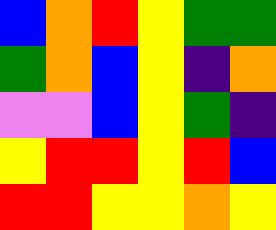[["blue", "orange", "red", "yellow", "green", "green"], ["green", "orange", "blue", "yellow", "indigo", "orange"], ["violet", "violet", "blue", "yellow", "green", "indigo"], ["yellow", "red", "red", "yellow", "red", "blue"], ["red", "red", "yellow", "yellow", "orange", "yellow"]]